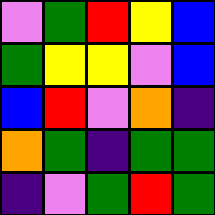[["violet", "green", "red", "yellow", "blue"], ["green", "yellow", "yellow", "violet", "blue"], ["blue", "red", "violet", "orange", "indigo"], ["orange", "green", "indigo", "green", "green"], ["indigo", "violet", "green", "red", "green"]]